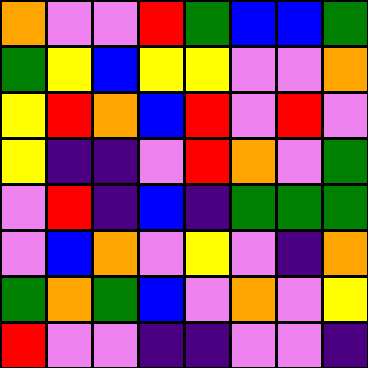[["orange", "violet", "violet", "red", "green", "blue", "blue", "green"], ["green", "yellow", "blue", "yellow", "yellow", "violet", "violet", "orange"], ["yellow", "red", "orange", "blue", "red", "violet", "red", "violet"], ["yellow", "indigo", "indigo", "violet", "red", "orange", "violet", "green"], ["violet", "red", "indigo", "blue", "indigo", "green", "green", "green"], ["violet", "blue", "orange", "violet", "yellow", "violet", "indigo", "orange"], ["green", "orange", "green", "blue", "violet", "orange", "violet", "yellow"], ["red", "violet", "violet", "indigo", "indigo", "violet", "violet", "indigo"]]